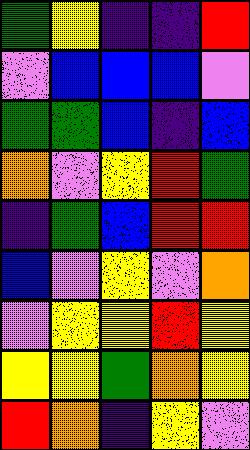[["green", "yellow", "indigo", "indigo", "red"], ["violet", "blue", "blue", "blue", "violet"], ["green", "green", "blue", "indigo", "blue"], ["orange", "violet", "yellow", "red", "green"], ["indigo", "green", "blue", "red", "red"], ["blue", "violet", "yellow", "violet", "orange"], ["violet", "yellow", "yellow", "red", "yellow"], ["yellow", "yellow", "green", "orange", "yellow"], ["red", "orange", "indigo", "yellow", "violet"]]